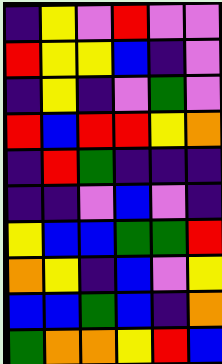[["indigo", "yellow", "violet", "red", "violet", "violet"], ["red", "yellow", "yellow", "blue", "indigo", "violet"], ["indigo", "yellow", "indigo", "violet", "green", "violet"], ["red", "blue", "red", "red", "yellow", "orange"], ["indigo", "red", "green", "indigo", "indigo", "indigo"], ["indigo", "indigo", "violet", "blue", "violet", "indigo"], ["yellow", "blue", "blue", "green", "green", "red"], ["orange", "yellow", "indigo", "blue", "violet", "yellow"], ["blue", "blue", "green", "blue", "indigo", "orange"], ["green", "orange", "orange", "yellow", "red", "blue"]]